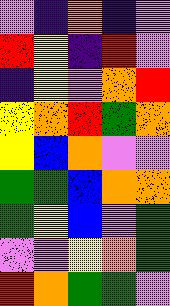[["violet", "indigo", "orange", "indigo", "violet"], ["red", "yellow", "indigo", "red", "violet"], ["indigo", "yellow", "violet", "orange", "red"], ["yellow", "orange", "red", "green", "orange"], ["yellow", "blue", "orange", "violet", "violet"], ["green", "green", "blue", "orange", "orange"], ["green", "yellow", "blue", "violet", "green"], ["violet", "violet", "yellow", "orange", "green"], ["red", "orange", "green", "green", "violet"]]